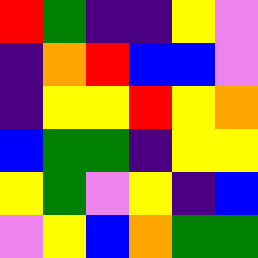[["red", "green", "indigo", "indigo", "yellow", "violet"], ["indigo", "orange", "red", "blue", "blue", "violet"], ["indigo", "yellow", "yellow", "red", "yellow", "orange"], ["blue", "green", "green", "indigo", "yellow", "yellow"], ["yellow", "green", "violet", "yellow", "indigo", "blue"], ["violet", "yellow", "blue", "orange", "green", "green"]]